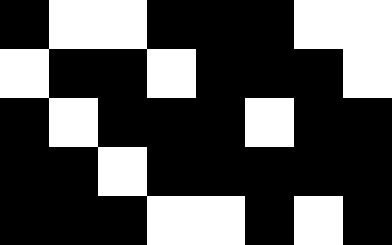[["black", "white", "white", "black", "black", "black", "white", "white"], ["white", "black", "black", "white", "black", "black", "black", "white"], ["black", "white", "black", "black", "black", "white", "black", "black"], ["black", "black", "white", "black", "black", "black", "black", "black"], ["black", "black", "black", "white", "white", "black", "white", "black"]]